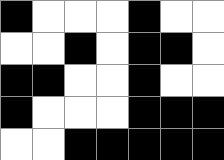[["black", "white", "white", "white", "black", "white", "white"], ["white", "white", "black", "white", "black", "black", "white"], ["black", "black", "white", "white", "black", "white", "white"], ["black", "white", "white", "white", "black", "black", "black"], ["white", "white", "black", "black", "black", "black", "black"]]